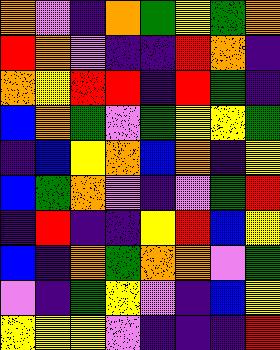[["orange", "violet", "indigo", "orange", "green", "yellow", "green", "orange"], ["red", "orange", "violet", "indigo", "indigo", "red", "orange", "indigo"], ["orange", "yellow", "red", "red", "indigo", "red", "green", "indigo"], ["blue", "orange", "green", "violet", "green", "yellow", "yellow", "green"], ["indigo", "blue", "yellow", "orange", "blue", "orange", "indigo", "yellow"], ["blue", "green", "orange", "violet", "indigo", "violet", "green", "red"], ["indigo", "red", "indigo", "indigo", "yellow", "red", "blue", "yellow"], ["blue", "indigo", "orange", "green", "orange", "orange", "violet", "green"], ["violet", "indigo", "green", "yellow", "violet", "indigo", "blue", "yellow"], ["yellow", "yellow", "yellow", "violet", "indigo", "indigo", "indigo", "red"]]